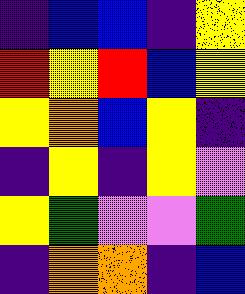[["indigo", "blue", "blue", "indigo", "yellow"], ["red", "yellow", "red", "blue", "yellow"], ["yellow", "orange", "blue", "yellow", "indigo"], ["indigo", "yellow", "indigo", "yellow", "violet"], ["yellow", "green", "violet", "violet", "green"], ["indigo", "orange", "orange", "indigo", "blue"]]